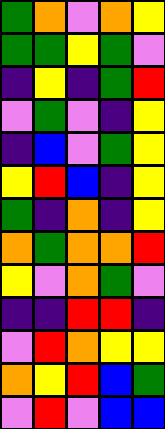[["green", "orange", "violet", "orange", "yellow"], ["green", "green", "yellow", "green", "violet"], ["indigo", "yellow", "indigo", "green", "red"], ["violet", "green", "violet", "indigo", "yellow"], ["indigo", "blue", "violet", "green", "yellow"], ["yellow", "red", "blue", "indigo", "yellow"], ["green", "indigo", "orange", "indigo", "yellow"], ["orange", "green", "orange", "orange", "red"], ["yellow", "violet", "orange", "green", "violet"], ["indigo", "indigo", "red", "red", "indigo"], ["violet", "red", "orange", "yellow", "yellow"], ["orange", "yellow", "red", "blue", "green"], ["violet", "red", "violet", "blue", "blue"]]